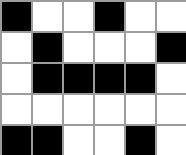[["black", "white", "white", "black", "white", "white"], ["white", "black", "white", "white", "white", "black"], ["white", "black", "black", "black", "black", "white"], ["white", "white", "white", "white", "white", "white"], ["black", "black", "white", "white", "black", "white"]]